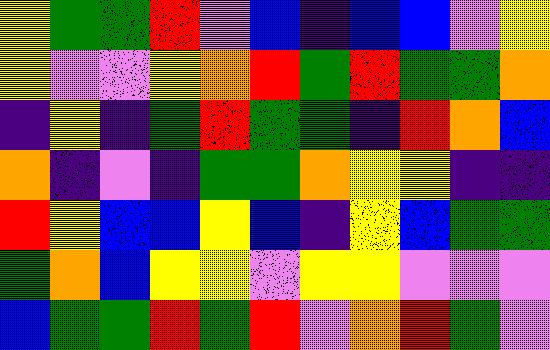[["yellow", "green", "green", "red", "violet", "blue", "indigo", "blue", "blue", "violet", "yellow"], ["yellow", "violet", "violet", "yellow", "orange", "red", "green", "red", "green", "green", "orange"], ["indigo", "yellow", "indigo", "green", "red", "green", "green", "indigo", "red", "orange", "blue"], ["orange", "indigo", "violet", "indigo", "green", "green", "orange", "yellow", "yellow", "indigo", "indigo"], ["red", "yellow", "blue", "blue", "yellow", "blue", "indigo", "yellow", "blue", "green", "green"], ["green", "orange", "blue", "yellow", "yellow", "violet", "yellow", "yellow", "violet", "violet", "violet"], ["blue", "green", "green", "red", "green", "red", "violet", "orange", "red", "green", "violet"]]